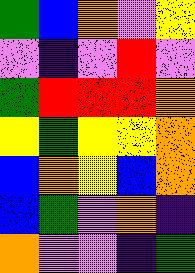[["green", "blue", "orange", "violet", "yellow"], ["violet", "indigo", "violet", "red", "violet"], ["green", "red", "red", "red", "orange"], ["yellow", "green", "yellow", "yellow", "orange"], ["blue", "orange", "yellow", "blue", "orange"], ["blue", "green", "violet", "orange", "indigo"], ["orange", "violet", "violet", "indigo", "green"]]